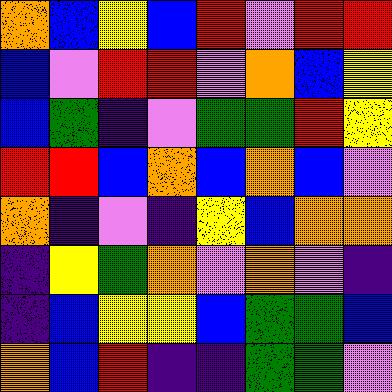[["orange", "blue", "yellow", "blue", "red", "violet", "red", "red"], ["blue", "violet", "red", "red", "violet", "orange", "blue", "yellow"], ["blue", "green", "indigo", "violet", "green", "green", "red", "yellow"], ["red", "red", "blue", "orange", "blue", "orange", "blue", "violet"], ["orange", "indigo", "violet", "indigo", "yellow", "blue", "orange", "orange"], ["indigo", "yellow", "green", "orange", "violet", "orange", "violet", "indigo"], ["indigo", "blue", "yellow", "yellow", "blue", "green", "green", "blue"], ["orange", "blue", "red", "indigo", "indigo", "green", "green", "violet"]]